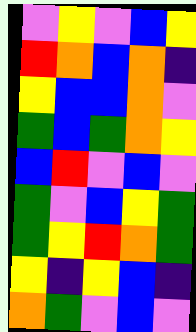[["violet", "yellow", "violet", "blue", "yellow"], ["red", "orange", "blue", "orange", "indigo"], ["yellow", "blue", "blue", "orange", "violet"], ["green", "blue", "green", "orange", "yellow"], ["blue", "red", "violet", "blue", "violet"], ["green", "violet", "blue", "yellow", "green"], ["green", "yellow", "red", "orange", "green"], ["yellow", "indigo", "yellow", "blue", "indigo"], ["orange", "green", "violet", "blue", "violet"]]